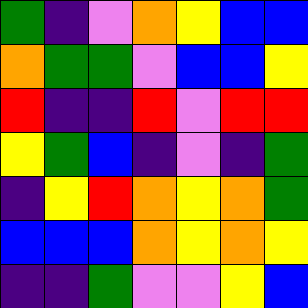[["green", "indigo", "violet", "orange", "yellow", "blue", "blue"], ["orange", "green", "green", "violet", "blue", "blue", "yellow"], ["red", "indigo", "indigo", "red", "violet", "red", "red"], ["yellow", "green", "blue", "indigo", "violet", "indigo", "green"], ["indigo", "yellow", "red", "orange", "yellow", "orange", "green"], ["blue", "blue", "blue", "orange", "yellow", "orange", "yellow"], ["indigo", "indigo", "green", "violet", "violet", "yellow", "blue"]]